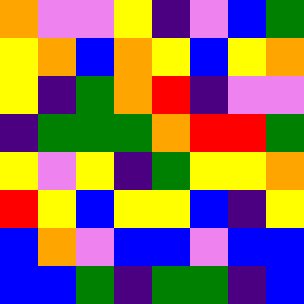[["orange", "violet", "violet", "yellow", "indigo", "violet", "blue", "green"], ["yellow", "orange", "blue", "orange", "yellow", "blue", "yellow", "orange"], ["yellow", "indigo", "green", "orange", "red", "indigo", "violet", "violet"], ["indigo", "green", "green", "green", "orange", "red", "red", "green"], ["yellow", "violet", "yellow", "indigo", "green", "yellow", "yellow", "orange"], ["red", "yellow", "blue", "yellow", "yellow", "blue", "indigo", "yellow"], ["blue", "orange", "violet", "blue", "blue", "violet", "blue", "blue"], ["blue", "blue", "green", "indigo", "green", "green", "indigo", "blue"]]